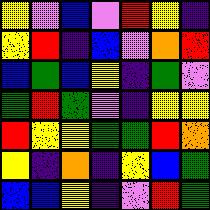[["yellow", "violet", "blue", "violet", "red", "yellow", "indigo"], ["yellow", "red", "indigo", "blue", "violet", "orange", "red"], ["blue", "green", "blue", "yellow", "indigo", "green", "violet"], ["green", "red", "green", "violet", "indigo", "yellow", "yellow"], ["red", "yellow", "yellow", "green", "green", "red", "orange"], ["yellow", "indigo", "orange", "indigo", "yellow", "blue", "green"], ["blue", "blue", "yellow", "indigo", "violet", "red", "green"]]